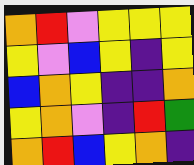[["orange", "red", "violet", "yellow", "yellow", "yellow"], ["yellow", "violet", "blue", "yellow", "indigo", "yellow"], ["blue", "orange", "yellow", "indigo", "indigo", "orange"], ["yellow", "orange", "violet", "indigo", "red", "green"], ["orange", "red", "blue", "yellow", "orange", "indigo"]]